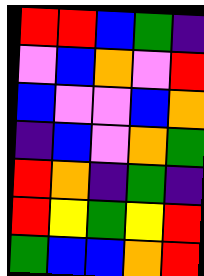[["red", "red", "blue", "green", "indigo"], ["violet", "blue", "orange", "violet", "red"], ["blue", "violet", "violet", "blue", "orange"], ["indigo", "blue", "violet", "orange", "green"], ["red", "orange", "indigo", "green", "indigo"], ["red", "yellow", "green", "yellow", "red"], ["green", "blue", "blue", "orange", "red"]]